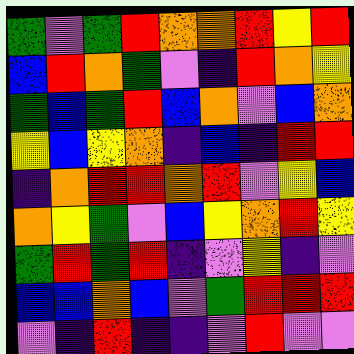[["green", "violet", "green", "red", "orange", "orange", "red", "yellow", "red"], ["blue", "red", "orange", "green", "violet", "indigo", "red", "orange", "yellow"], ["green", "blue", "green", "red", "blue", "orange", "violet", "blue", "orange"], ["yellow", "blue", "yellow", "orange", "indigo", "blue", "indigo", "red", "red"], ["indigo", "orange", "red", "red", "orange", "red", "violet", "yellow", "blue"], ["orange", "yellow", "green", "violet", "blue", "yellow", "orange", "red", "yellow"], ["green", "red", "green", "red", "indigo", "violet", "yellow", "indigo", "violet"], ["blue", "blue", "orange", "blue", "violet", "green", "red", "red", "red"], ["violet", "indigo", "red", "indigo", "indigo", "violet", "red", "violet", "violet"]]